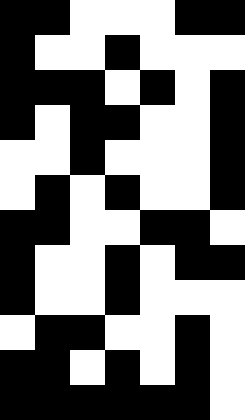[["black", "black", "white", "white", "white", "black", "black"], ["black", "white", "white", "black", "white", "white", "white"], ["black", "black", "black", "white", "black", "white", "black"], ["black", "white", "black", "black", "white", "white", "black"], ["white", "white", "black", "white", "white", "white", "black"], ["white", "black", "white", "black", "white", "white", "black"], ["black", "black", "white", "white", "black", "black", "white"], ["black", "white", "white", "black", "white", "black", "black"], ["black", "white", "white", "black", "white", "white", "white"], ["white", "black", "black", "white", "white", "black", "white"], ["black", "black", "white", "black", "white", "black", "white"], ["black", "black", "black", "black", "black", "black", "white"]]